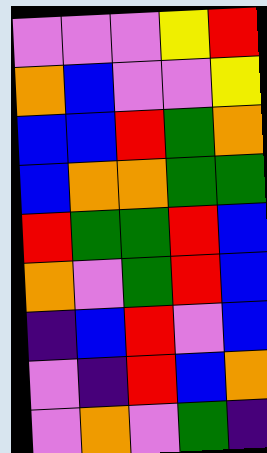[["violet", "violet", "violet", "yellow", "red"], ["orange", "blue", "violet", "violet", "yellow"], ["blue", "blue", "red", "green", "orange"], ["blue", "orange", "orange", "green", "green"], ["red", "green", "green", "red", "blue"], ["orange", "violet", "green", "red", "blue"], ["indigo", "blue", "red", "violet", "blue"], ["violet", "indigo", "red", "blue", "orange"], ["violet", "orange", "violet", "green", "indigo"]]